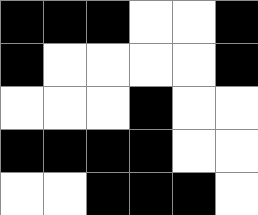[["black", "black", "black", "white", "white", "black"], ["black", "white", "white", "white", "white", "black"], ["white", "white", "white", "black", "white", "white"], ["black", "black", "black", "black", "white", "white"], ["white", "white", "black", "black", "black", "white"]]